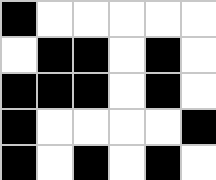[["black", "white", "white", "white", "white", "white"], ["white", "black", "black", "white", "black", "white"], ["black", "black", "black", "white", "black", "white"], ["black", "white", "white", "white", "white", "black"], ["black", "white", "black", "white", "black", "white"]]